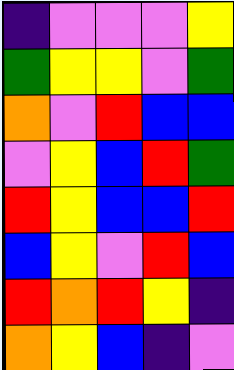[["indigo", "violet", "violet", "violet", "yellow"], ["green", "yellow", "yellow", "violet", "green"], ["orange", "violet", "red", "blue", "blue"], ["violet", "yellow", "blue", "red", "green"], ["red", "yellow", "blue", "blue", "red"], ["blue", "yellow", "violet", "red", "blue"], ["red", "orange", "red", "yellow", "indigo"], ["orange", "yellow", "blue", "indigo", "violet"]]